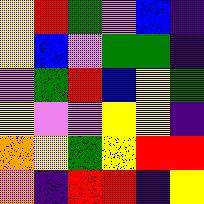[["yellow", "red", "green", "violet", "blue", "indigo"], ["yellow", "blue", "violet", "green", "green", "indigo"], ["violet", "green", "red", "blue", "yellow", "green"], ["yellow", "violet", "violet", "yellow", "yellow", "indigo"], ["orange", "yellow", "green", "yellow", "red", "red"], ["orange", "indigo", "red", "red", "indigo", "yellow"]]